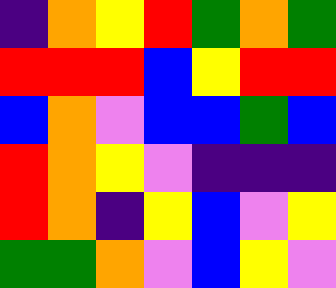[["indigo", "orange", "yellow", "red", "green", "orange", "green"], ["red", "red", "red", "blue", "yellow", "red", "red"], ["blue", "orange", "violet", "blue", "blue", "green", "blue"], ["red", "orange", "yellow", "violet", "indigo", "indigo", "indigo"], ["red", "orange", "indigo", "yellow", "blue", "violet", "yellow"], ["green", "green", "orange", "violet", "blue", "yellow", "violet"]]